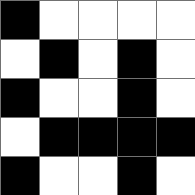[["black", "white", "white", "white", "white"], ["white", "black", "white", "black", "white"], ["black", "white", "white", "black", "white"], ["white", "black", "black", "black", "black"], ["black", "white", "white", "black", "white"]]